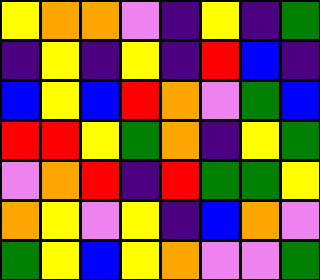[["yellow", "orange", "orange", "violet", "indigo", "yellow", "indigo", "green"], ["indigo", "yellow", "indigo", "yellow", "indigo", "red", "blue", "indigo"], ["blue", "yellow", "blue", "red", "orange", "violet", "green", "blue"], ["red", "red", "yellow", "green", "orange", "indigo", "yellow", "green"], ["violet", "orange", "red", "indigo", "red", "green", "green", "yellow"], ["orange", "yellow", "violet", "yellow", "indigo", "blue", "orange", "violet"], ["green", "yellow", "blue", "yellow", "orange", "violet", "violet", "green"]]